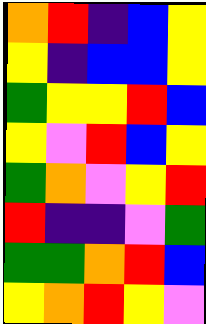[["orange", "red", "indigo", "blue", "yellow"], ["yellow", "indigo", "blue", "blue", "yellow"], ["green", "yellow", "yellow", "red", "blue"], ["yellow", "violet", "red", "blue", "yellow"], ["green", "orange", "violet", "yellow", "red"], ["red", "indigo", "indigo", "violet", "green"], ["green", "green", "orange", "red", "blue"], ["yellow", "orange", "red", "yellow", "violet"]]